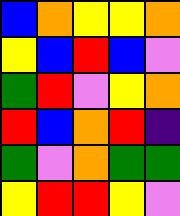[["blue", "orange", "yellow", "yellow", "orange"], ["yellow", "blue", "red", "blue", "violet"], ["green", "red", "violet", "yellow", "orange"], ["red", "blue", "orange", "red", "indigo"], ["green", "violet", "orange", "green", "green"], ["yellow", "red", "red", "yellow", "violet"]]